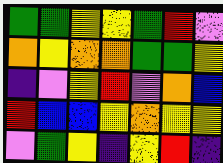[["green", "green", "yellow", "yellow", "green", "red", "violet"], ["orange", "yellow", "orange", "orange", "green", "green", "yellow"], ["indigo", "violet", "yellow", "red", "violet", "orange", "blue"], ["red", "blue", "blue", "yellow", "orange", "yellow", "yellow"], ["violet", "green", "yellow", "indigo", "yellow", "red", "indigo"]]